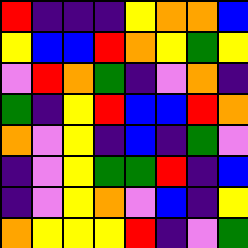[["red", "indigo", "indigo", "indigo", "yellow", "orange", "orange", "blue"], ["yellow", "blue", "blue", "red", "orange", "yellow", "green", "yellow"], ["violet", "red", "orange", "green", "indigo", "violet", "orange", "indigo"], ["green", "indigo", "yellow", "red", "blue", "blue", "red", "orange"], ["orange", "violet", "yellow", "indigo", "blue", "indigo", "green", "violet"], ["indigo", "violet", "yellow", "green", "green", "red", "indigo", "blue"], ["indigo", "violet", "yellow", "orange", "violet", "blue", "indigo", "yellow"], ["orange", "yellow", "yellow", "yellow", "red", "indigo", "violet", "green"]]